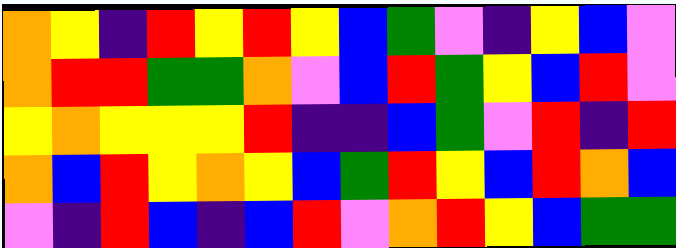[["orange", "yellow", "indigo", "red", "yellow", "red", "yellow", "blue", "green", "violet", "indigo", "yellow", "blue", "violet"], ["orange", "red", "red", "green", "green", "orange", "violet", "blue", "red", "green", "yellow", "blue", "red", "violet"], ["yellow", "orange", "yellow", "yellow", "yellow", "red", "indigo", "indigo", "blue", "green", "violet", "red", "indigo", "red"], ["orange", "blue", "red", "yellow", "orange", "yellow", "blue", "green", "red", "yellow", "blue", "red", "orange", "blue"], ["violet", "indigo", "red", "blue", "indigo", "blue", "red", "violet", "orange", "red", "yellow", "blue", "green", "green"]]